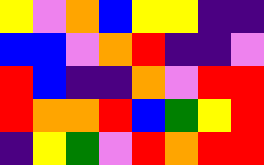[["yellow", "violet", "orange", "blue", "yellow", "yellow", "indigo", "indigo"], ["blue", "blue", "violet", "orange", "red", "indigo", "indigo", "violet"], ["red", "blue", "indigo", "indigo", "orange", "violet", "red", "red"], ["red", "orange", "orange", "red", "blue", "green", "yellow", "red"], ["indigo", "yellow", "green", "violet", "red", "orange", "red", "red"]]